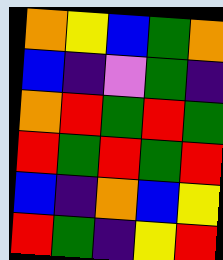[["orange", "yellow", "blue", "green", "orange"], ["blue", "indigo", "violet", "green", "indigo"], ["orange", "red", "green", "red", "green"], ["red", "green", "red", "green", "red"], ["blue", "indigo", "orange", "blue", "yellow"], ["red", "green", "indigo", "yellow", "red"]]